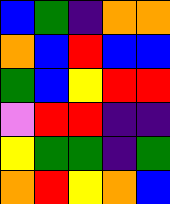[["blue", "green", "indigo", "orange", "orange"], ["orange", "blue", "red", "blue", "blue"], ["green", "blue", "yellow", "red", "red"], ["violet", "red", "red", "indigo", "indigo"], ["yellow", "green", "green", "indigo", "green"], ["orange", "red", "yellow", "orange", "blue"]]